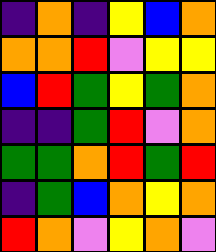[["indigo", "orange", "indigo", "yellow", "blue", "orange"], ["orange", "orange", "red", "violet", "yellow", "yellow"], ["blue", "red", "green", "yellow", "green", "orange"], ["indigo", "indigo", "green", "red", "violet", "orange"], ["green", "green", "orange", "red", "green", "red"], ["indigo", "green", "blue", "orange", "yellow", "orange"], ["red", "orange", "violet", "yellow", "orange", "violet"]]